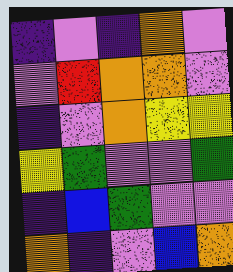[["indigo", "violet", "indigo", "orange", "violet"], ["violet", "red", "orange", "orange", "violet"], ["indigo", "violet", "orange", "yellow", "yellow"], ["yellow", "green", "violet", "violet", "green"], ["indigo", "blue", "green", "violet", "violet"], ["orange", "indigo", "violet", "blue", "orange"]]